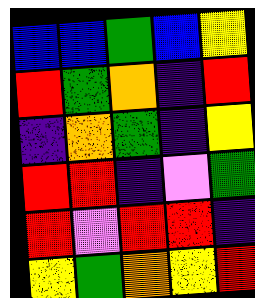[["blue", "blue", "green", "blue", "yellow"], ["red", "green", "orange", "indigo", "red"], ["indigo", "orange", "green", "indigo", "yellow"], ["red", "red", "indigo", "violet", "green"], ["red", "violet", "red", "red", "indigo"], ["yellow", "green", "orange", "yellow", "red"]]